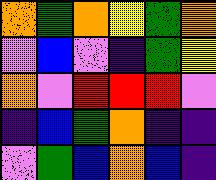[["orange", "green", "orange", "yellow", "green", "orange"], ["violet", "blue", "violet", "indigo", "green", "yellow"], ["orange", "violet", "red", "red", "red", "violet"], ["indigo", "blue", "green", "orange", "indigo", "indigo"], ["violet", "green", "blue", "orange", "blue", "indigo"]]